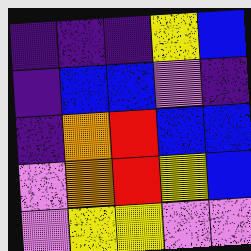[["indigo", "indigo", "indigo", "yellow", "blue"], ["indigo", "blue", "blue", "violet", "indigo"], ["indigo", "orange", "red", "blue", "blue"], ["violet", "orange", "red", "yellow", "blue"], ["violet", "yellow", "yellow", "violet", "violet"]]